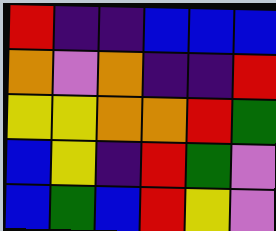[["red", "indigo", "indigo", "blue", "blue", "blue"], ["orange", "violet", "orange", "indigo", "indigo", "red"], ["yellow", "yellow", "orange", "orange", "red", "green"], ["blue", "yellow", "indigo", "red", "green", "violet"], ["blue", "green", "blue", "red", "yellow", "violet"]]